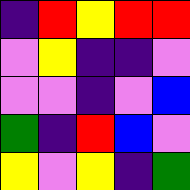[["indigo", "red", "yellow", "red", "red"], ["violet", "yellow", "indigo", "indigo", "violet"], ["violet", "violet", "indigo", "violet", "blue"], ["green", "indigo", "red", "blue", "violet"], ["yellow", "violet", "yellow", "indigo", "green"]]